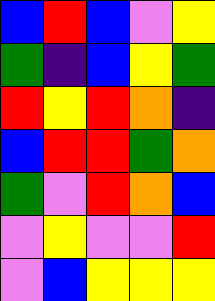[["blue", "red", "blue", "violet", "yellow"], ["green", "indigo", "blue", "yellow", "green"], ["red", "yellow", "red", "orange", "indigo"], ["blue", "red", "red", "green", "orange"], ["green", "violet", "red", "orange", "blue"], ["violet", "yellow", "violet", "violet", "red"], ["violet", "blue", "yellow", "yellow", "yellow"]]